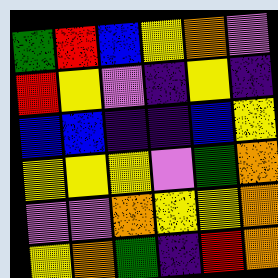[["green", "red", "blue", "yellow", "orange", "violet"], ["red", "yellow", "violet", "indigo", "yellow", "indigo"], ["blue", "blue", "indigo", "indigo", "blue", "yellow"], ["yellow", "yellow", "yellow", "violet", "green", "orange"], ["violet", "violet", "orange", "yellow", "yellow", "orange"], ["yellow", "orange", "green", "indigo", "red", "orange"]]